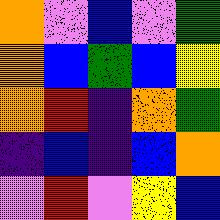[["orange", "violet", "blue", "violet", "green"], ["orange", "blue", "green", "blue", "yellow"], ["orange", "red", "indigo", "orange", "green"], ["indigo", "blue", "indigo", "blue", "orange"], ["violet", "red", "violet", "yellow", "blue"]]